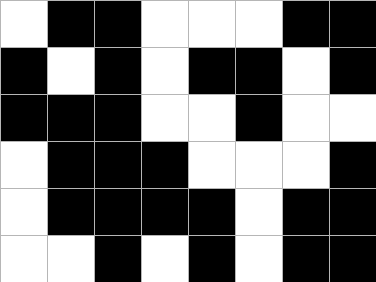[["white", "black", "black", "white", "white", "white", "black", "black"], ["black", "white", "black", "white", "black", "black", "white", "black"], ["black", "black", "black", "white", "white", "black", "white", "white"], ["white", "black", "black", "black", "white", "white", "white", "black"], ["white", "black", "black", "black", "black", "white", "black", "black"], ["white", "white", "black", "white", "black", "white", "black", "black"]]